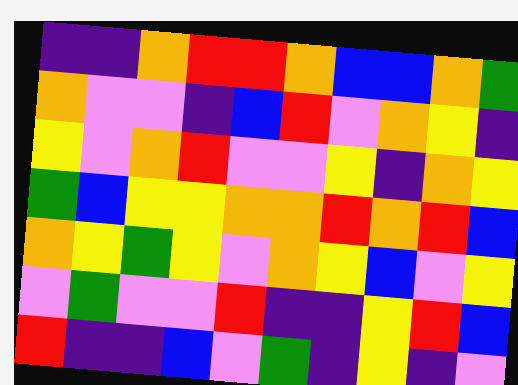[["indigo", "indigo", "orange", "red", "red", "orange", "blue", "blue", "orange", "green"], ["orange", "violet", "violet", "indigo", "blue", "red", "violet", "orange", "yellow", "indigo"], ["yellow", "violet", "orange", "red", "violet", "violet", "yellow", "indigo", "orange", "yellow"], ["green", "blue", "yellow", "yellow", "orange", "orange", "red", "orange", "red", "blue"], ["orange", "yellow", "green", "yellow", "violet", "orange", "yellow", "blue", "violet", "yellow"], ["violet", "green", "violet", "violet", "red", "indigo", "indigo", "yellow", "red", "blue"], ["red", "indigo", "indigo", "blue", "violet", "green", "indigo", "yellow", "indigo", "violet"]]